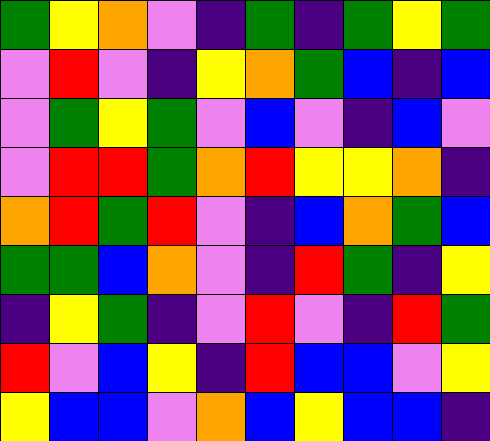[["green", "yellow", "orange", "violet", "indigo", "green", "indigo", "green", "yellow", "green"], ["violet", "red", "violet", "indigo", "yellow", "orange", "green", "blue", "indigo", "blue"], ["violet", "green", "yellow", "green", "violet", "blue", "violet", "indigo", "blue", "violet"], ["violet", "red", "red", "green", "orange", "red", "yellow", "yellow", "orange", "indigo"], ["orange", "red", "green", "red", "violet", "indigo", "blue", "orange", "green", "blue"], ["green", "green", "blue", "orange", "violet", "indigo", "red", "green", "indigo", "yellow"], ["indigo", "yellow", "green", "indigo", "violet", "red", "violet", "indigo", "red", "green"], ["red", "violet", "blue", "yellow", "indigo", "red", "blue", "blue", "violet", "yellow"], ["yellow", "blue", "blue", "violet", "orange", "blue", "yellow", "blue", "blue", "indigo"]]